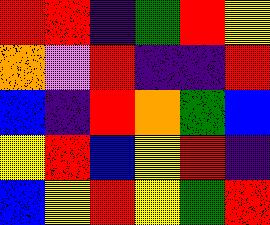[["red", "red", "indigo", "green", "red", "yellow"], ["orange", "violet", "red", "indigo", "indigo", "red"], ["blue", "indigo", "red", "orange", "green", "blue"], ["yellow", "red", "blue", "yellow", "red", "indigo"], ["blue", "yellow", "red", "yellow", "green", "red"]]